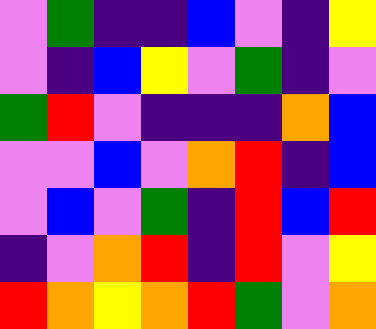[["violet", "green", "indigo", "indigo", "blue", "violet", "indigo", "yellow"], ["violet", "indigo", "blue", "yellow", "violet", "green", "indigo", "violet"], ["green", "red", "violet", "indigo", "indigo", "indigo", "orange", "blue"], ["violet", "violet", "blue", "violet", "orange", "red", "indigo", "blue"], ["violet", "blue", "violet", "green", "indigo", "red", "blue", "red"], ["indigo", "violet", "orange", "red", "indigo", "red", "violet", "yellow"], ["red", "orange", "yellow", "orange", "red", "green", "violet", "orange"]]